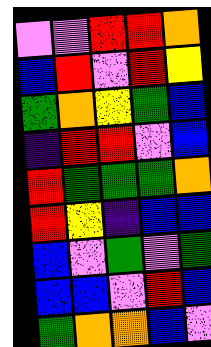[["violet", "violet", "red", "red", "orange"], ["blue", "red", "violet", "red", "yellow"], ["green", "orange", "yellow", "green", "blue"], ["indigo", "red", "red", "violet", "blue"], ["red", "green", "green", "green", "orange"], ["red", "yellow", "indigo", "blue", "blue"], ["blue", "violet", "green", "violet", "green"], ["blue", "blue", "violet", "red", "blue"], ["green", "orange", "orange", "blue", "violet"]]